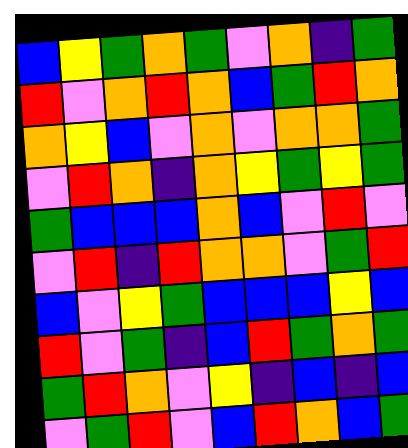[["blue", "yellow", "green", "orange", "green", "violet", "orange", "indigo", "green"], ["red", "violet", "orange", "red", "orange", "blue", "green", "red", "orange"], ["orange", "yellow", "blue", "violet", "orange", "violet", "orange", "orange", "green"], ["violet", "red", "orange", "indigo", "orange", "yellow", "green", "yellow", "green"], ["green", "blue", "blue", "blue", "orange", "blue", "violet", "red", "violet"], ["violet", "red", "indigo", "red", "orange", "orange", "violet", "green", "red"], ["blue", "violet", "yellow", "green", "blue", "blue", "blue", "yellow", "blue"], ["red", "violet", "green", "indigo", "blue", "red", "green", "orange", "green"], ["green", "red", "orange", "violet", "yellow", "indigo", "blue", "indigo", "blue"], ["violet", "green", "red", "violet", "blue", "red", "orange", "blue", "green"]]